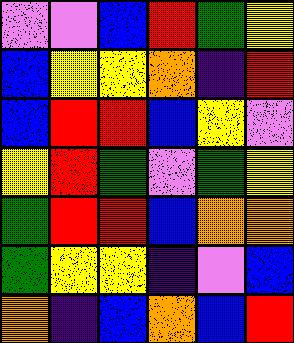[["violet", "violet", "blue", "red", "green", "yellow"], ["blue", "yellow", "yellow", "orange", "indigo", "red"], ["blue", "red", "red", "blue", "yellow", "violet"], ["yellow", "red", "green", "violet", "green", "yellow"], ["green", "red", "red", "blue", "orange", "orange"], ["green", "yellow", "yellow", "indigo", "violet", "blue"], ["orange", "indigo", "blue", "orange", "blue", "red"]]